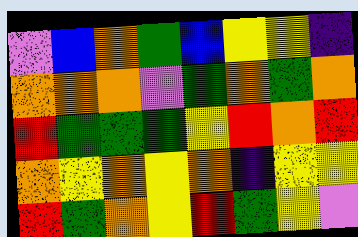[["violet", "blue", "orange", "green", "blue", "yellow", "yellow", "indigo"], ["orange", "orange", "orange", "violet", "green", "orange", "green", "orange"], ["red", "green", "green", "green", "yellow", "red", "orange", "red"], ["orange", "yellow", "orange", "yellow", "orange", "indigo", "yellow", "yellow"], ["red", "green", "orange", "yellow", "red", "green", "yellow", "violet"]]